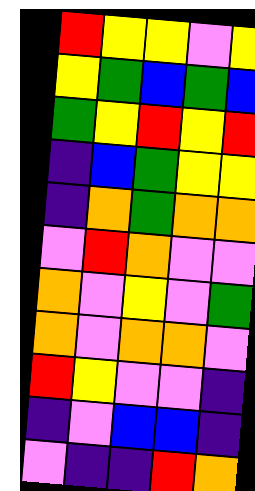[["red", "yellow", "yellow", "violet", "yellow"], ["yellow", "green", "blue", "green", "blue"], ["green", "yellow", "red", "yellow", "red"], ["indigo", "blue", "green", "yellow", "yellow"], ["indigo", "orange", "green", "orange", "orange"], ["violet", "red", "orange", "violet", "violet"], ["orange", "violet", "yellow", "violet", "green"], ["orange", "violet", "orange", "orange", "violet"], ["red", "yellow", "violet", "violet", "indigo"], ["indigo", "violet", "blue", "blue", "indigo"], ["violet", "indigo", "indigo", "red", "orange"]]